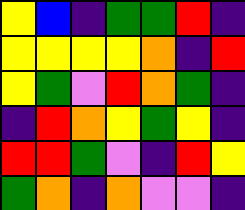[["yellow", "blue", "indigo", "green", "green", "red", "indigo"], ["yellow", "yellow", "yellow", "yellow", "orange", "indigo", "red"], ["yellow", "green", "violet", "red", "orange", "green", "indigo"], ["indigo", "red", "orange", "yellow", "green", "yellow", "indigo"], ["red", "red", "green", "violet", "indigo", "red", "yellow"], ["green", "orange", "indigo", "orange", "violet", "violet", "indigo"]]